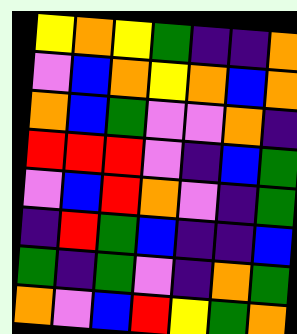[["yellow", "orange", "yellow", "green", "indigo", "indigo", "orange"], ["violet", "blue", "orange", "yellow", "orange", "blue", "orange"], ["orange", "blue", "green", "violet", "violet", "orange", "indigo"], ["red", "red", "red", "violet", "indigo", "blue", "green"], ["violet", "blue", "red", "orange", "violet", "indigo", "green"], ["indigo", "red", "green", "blue", "indigo", "indigo", "blue"], ["green", "indigo", "green", "violet", "indigo", "orange", "green"], ["orange", "violet", "blue", "red", "yellow", "green", "orange"]]